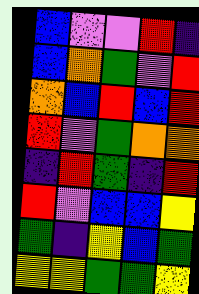[["blue", "violet", "violet", "red", "indigo"], ["blue", "orange", "green", "violet", "red"], ["orange", "blue", "red", "blue", "red"], ["red", "violet", "green", "orange", "orange"], ["indigo", "red", "green", "indigo", "red"], ["red", "violet", "blue", "blue", "yellow"], ["green", "indigo", "yellow", "blue", "green"], ["yellow", "yellow", "green", "green", "yellow"]]